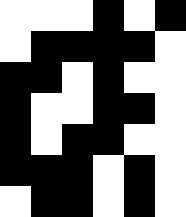[["white", "white", "white", "black", "white", "black"], ["white", "black", "black", "black", "black", "white"], ["black", "black", "white", "black", "white", "white"], ["black", "white", "white", "black", "black", "white"], ["black", "white", "black", "black", "white", "white"], ["black", "black", "black", "white", "black", "white"], ["white", "black", "black", "white", "black", "white"]]